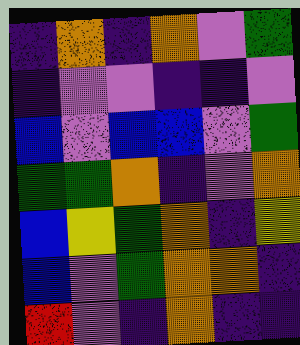[["indigo", "orange", "indigo", "orange", "violet", "green"], ["indigo", "violet", "violet", "indigo", "indigo", "violet"], ["blue", "violet", "blue", "blue", "violet", "green"], ["green", "green", "orange", "indigo", "violet", "orange"], ["blue", "yellow", "green", "orange", "indigo", "yellow"], ["blue", "violet", "green", "orange", "orange", "indigo"], ["red", "violet", "indigo", "orange", "indigo", "indigo"]]